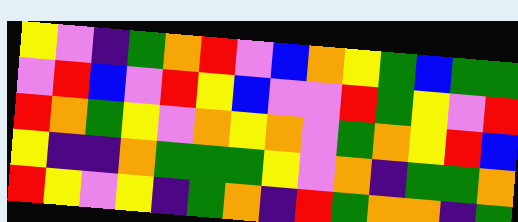[["yellow", "violet", "indigo", "green", "orange", "red", "violet", "blue", "orange", "yellow", "green", "blue", "green", "green"], ["violet", "red", "blue", "violet", "red", "yellow", "blue", "violet", "violet", "red", "green", "yellow", "violet", "red"], ["red", "orange", "green", "yellow", "violet", "orange", "yellow", "orange", "violet", "green", "orange", "yellow", "red", "blue"], ["yellow", "indigo", "indigo", "orange", "green", "green", "green", "yellow", "violet", "orange", "indigo", "green", "green", "orange"], ["red", "yellow", "violet", "yellow", "indigo", "green", "orange", "indigo", "red", "green", "orange", "orange", "indigo", "green"]]